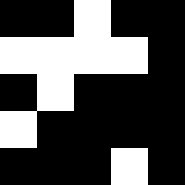[["black", "black", "white", "black", "black"], ["white", "white", "white", "white", "black"], ["black", "white", "black", "black", "black"], ["white", "black", "black", "black", "black"], ["black", "black", "black", "white", "black"]]